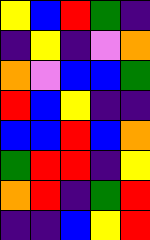[["yellow", "blue", "red", "green", "indigo"], ["indigo", "yellow", "indigo", "violet", "orange"], ["orange", "violet", "blue", "blue", "green"], ["red", "blue", "yellow", "indigo", "indigo"], ["blue", "blue", "red", "blue", "orange"], ["green", "red", "red", "indigo", "yellow"], ["orange", "red", "indigo", "green", "red"], ["indigo", "indigo", "blue", "yellow", "red"]]